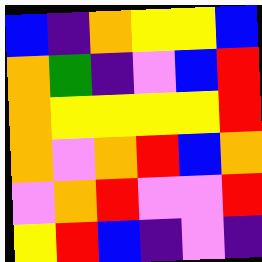[["blue", "indigo", "orange", "yellow", "yellow", "blue"], ["orange", "green", "indigo", "violet", "blue", "red"], ["orange", "yellow", "yellow", "yellow", "yellow", "red"], ["orange", "violet", "orange", "red", "blue", "orange"], ["violet", "orange", "red", "violet", "violet", "red"], ["yellow", "red", "blue", "indigo", "violet", "indigo"]]